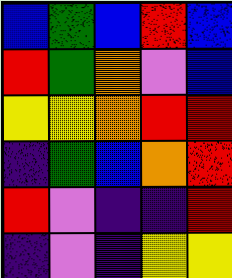[["blue", "green", "blue", "red", "blue"], ["red", "green", "orange", "violet", "blue"], ["yellow", "yellow", "orange", "red", "red"], ["indigo", "green", "blue", "orange", "red"], ["red", "violet", "indigo", "indigo", "red"], ["indigo", "violet", "indigo", "yellow", "yellow"]]